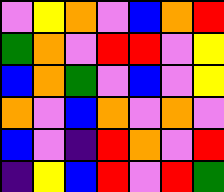[["violet", "yellow", "orange", "violet", "blue", "orange", "red"], ["green", "orange", "violet", "red", "red", "violet", "yellow"], ["blue", "orange", "green", "violet", "blue", "violet", "yellow"], ["orange", "violet", "blue", "orange", "violet", "orange", "violet"], ["blue", "violet", "indigo", "red", "orange", "violet", "red"], ["indigo", "yellow", "blue", "red", "violet", "red", "green"]]